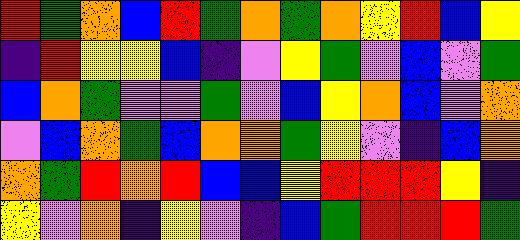[["red", "green", "orange", "blue", "red", "green", "orange", "green", "orange", "yellow", "red", "blue", "yellow"], ["indigo", "red", "yellow", "yellow", "blue", "indigo", "violet", "yellow", "green", "violet", "blue", "violet", "green"], ["blue", "orange", "green", "violet", "violet", "green", "violet", "blue", "yellow", "orange", "blue", "violet", "orange"], ["violet", "blue", "orange", "green", "blue", "orange", "orange", "green", "yellow", "violet", "indigo", "blue", "orange"], ["orange", "green", "red", "orange", "red", "blue", "blue", "yellow", "red", "red", "red", "yellow", "indigo"], ["yellow", "violet", "orange", "indigo", "yellow", "violet", "indigo", "blue", "green", "red", "red", "red", "green"]]